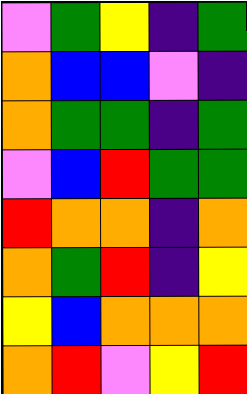[["violet", "green", "yellow", "indigo", "green"], ["orange", "blue", "blue", "violet", "indigo"], ["orange", "green", "green", "indigo", "green"], ["violet", "blue", "red", "green", "green"], ["red", "orange", "orange", "indigo", "orange"], ["orange", "green", "red", "indigo", "yellow"], ["yellow", "blue", "orange", "orange", "orange"], ["orange", "red", "violet", "yellow", "red"]]